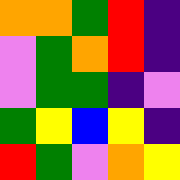[["orange", "orange", "green", "red", "indigo"], ["violet", "green", "orange", "red", "indigo"], ["violet", "green", "green", "indigo", "violet"], ["green", "yellow", "blue", "yellow", "indigo"], ["red", "green", "violet", "orange", "yellow"]]